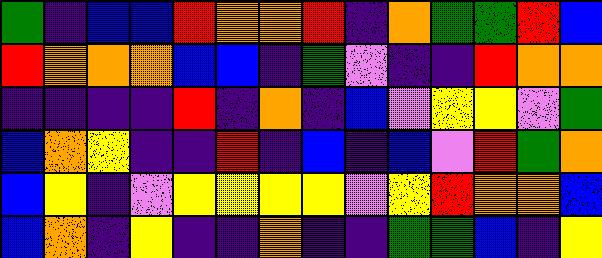[["green", "indigo", "blue", "blue", "red", "orange", "orange", "red", "indigo", "orange", "green", "green", "red", "blue"], ["red", "orange", "orange", "orange", "blue", "blue", "indigo", "green", "violet", "indigo", "indigo", "red", "orange", "orange"], ["indigo", "indigo", "indigo", "indigo", "red", "indigo", "orange", "indigo", "blue", "violet", "yellow", "yellow", "violet", "green"], ["blue", "orange", "yellow", "indigo", "indigo", "red", "indigo", "blue", "indigo", "blue", "violet", "red", "green", "orange"], ["blue", "yellow", "indigo", "violet", "yellow", "yellow", "yellow", "yellow", "violet", "yellow", "red", "orange", "orange", "blue"], ["blue", "orange", "indigo", "yellow", "indigo", "indigo", "orange", "indigo", "indigo", "green", "green", "blue", "indigo", "yellow"]]